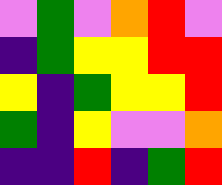[["violet", "green", "violet", "orange", "red", "violet"], ["indigo", "green", "yellow", "yellow", "red", "red"], ["yellow", "indigo", "green", "yellow", "yellow", "red"], ["green", "indigo", "yellow", "violet", "violet", "orange"], ["indigo", "indigo", "red", "indigo", "green", "red"]]